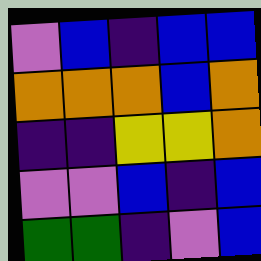[["violet", "blue", "indigo", "blue", "blue"], ["orange", "orange", "orange", "blue", "orange"], ["indigo", "indigo", "yellow", "yellow", "orange"], ["violet", "violet", "blue", "indigo", "blue"], ["green", "green", "indigo", "violet", "blue"]]